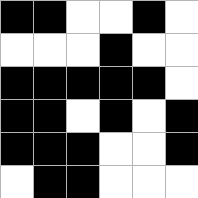[["black", "black", "white", "white", "black", "white"], ["white", "white", "white", "black", "white", "white"], ["black", "black", "black", "black", "black", "white"], ["black", "black", "white", "black", "white", "black"], ["black", "black", "black", "white", "white", "black"], ["white", "black", "black", "white", "white", "white"]]